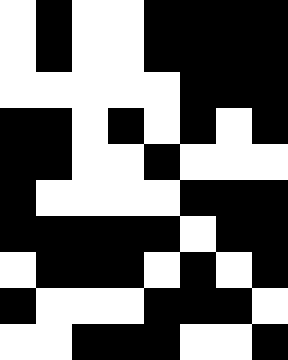[["white", "black", "white", "white", "black", "black", "black", "black"], ["white", "black", "white", "white", "black", "black", "black", "black"], ["white", "white", "white", "white", "white", "black", "black", "black"], ["black", "black", "white", "black", "white", "black", "white", "black"], ["black", "black", "white", "white", "black", "white", "white", "white"], ["black", "white", "white", "white", "white", "black", "black", "black"], ["black", "black", "black", "black", "black", "white", "black", "black"], ["white", "black", "black", "black", "white", "black", "white", "black"], ["black", "white", "white", "white", "black", "black", "black", "white"], ["white", "white", "black", "black", "black", "white", "white", "black"]]